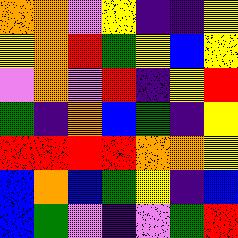[["orange", "orange", "violet", "yellow", "indigo", "indigo", "yellow"], ["yellow", "orange", "red", "green", "yellow", "blue", "yellow"], ["violet", "orange", "violet", "red", "indigo", "yellow", "red"], ["green", "indigo", "orange", "blue", "green", "indigo", "yellow"], ["red", "red", "red", "red", "orange", "orange", "yellow"], ["blue", "orange", "blue", "green", "yellow", "indigo", "blue"], ["blue", "green", "violet", "indigo", "violet", "green", "red"]]